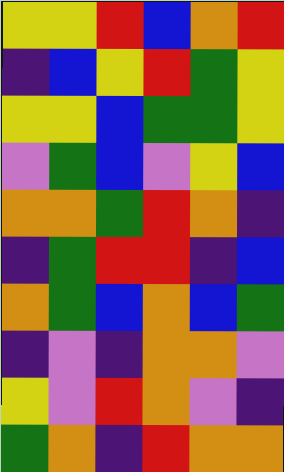[["yellow", "yellow", "red", "blue", "orange", "red"], ["indigo", "blue", "yellow", "red", "green", "yellow"], ["yellow", "yellow", "blue", "green", "green", "yellow"], ["violet", "green", "blue", "violet", "yellow", "blue"], ["orange", "orange", "green", "red", "orange", "indigo"], ["indigo", "green", "red", "red", "indigo", "blue"], ["orange", "green", "blue", "orange", "blue", "green"], ["indigo", "violet", "indigo", "orange", "orange", "violet"], ["yellow", "violet", "red", "orange", "violet", "indigo"], ["green", "orange", "indigo", "red", "orange", "orange"]]